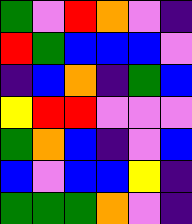[["green", "violet", "red", "orange", "violet", "indigo"], ["red", "green", "blue", "blue", "blue", "violet"], ["indigo", "blue", "orange", "indigo", "green", "blue"], ["yellow", "red", "red", "violet", "violet", "violet"], ["green", "orange", "blue", "indigo", "violet", "blue"], ["blue", "violet", "blue", "blue", "yellow", "indigo"], ["green", "green", "green", "orange", "violet", "indigo"]]